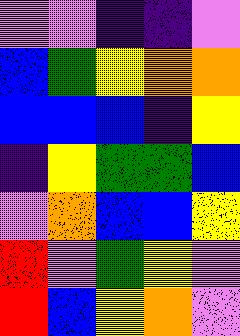[["violet", "violet", "indigo", "indigo", "violet"], ["blue", "green", "yellow", "orange", "orange"], ["blue", "blue", "blue", "indigo", "yellow"], ["indigo", "yellow", "green", "green", "blue"], ["violet", "orange", "blue", "blue", "yellow"], ["red", "violet", "green", "yellow", "violet"], ["red", "blue", "yellow", "orange", "violet"]]